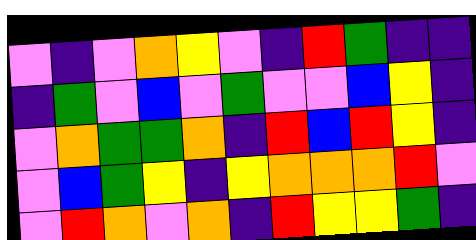[["violet", "indigo", "violet", "orange", "yellow", "violet", "indigo", "red", "green", "indigo", "indigo"], ["indigo", "green", "violet", "blue", "violet", "green", "violet", "violet", "blue", "yellow", "indigo"], ["violet", "orange", "green", "green", "orange", "indigo", "red", "blue", "red", "yellow", "indigo"], ["violet", "blue", "green", "yellow", "indigo", "yellow", "orange", "orange", "orange", "red", "violet"], ["violet", "red", "orange", "violet", "orange", "indigo", "red", "yellow", "yellow", "green", "indigo"]]